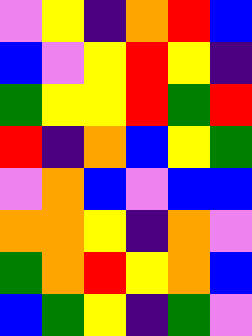[["violet", "yellow", "indigo", "orange", "red", "blue"], ["blue", "violet", "yellow", "red", "yellow", "indigo"], ["green", "yellow", "yellow", "red", "green", "red"], ["red", "indigo", "orange", "blue", "yellow", "green"], ["violet", "orange", "blue", "violet", "blue", "blue"], ["orange", "orange", "yellow", "indigo", "orange", "violet"], ["green", "orange", "red", "yellow", "orange", "blue"], ["blue", "green", "yellow", "indigo", "green", "violet"]]